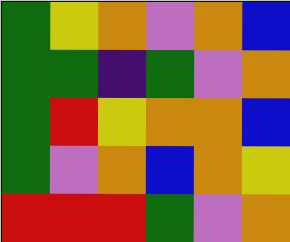[["green", "yellow", "orange", "violet", "orange", "blue"], ["green", "green", "indigo", "green", "violet", "orange"], ["green", "red", "yellow", "orange", "orange", "blue"], ["green", "violet", "orange", "blue", "orange", "yellow"], ["red", "red", "red", "green", "violet", "orange"]]